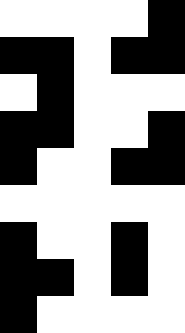[["white", "white", "white", "white", "black"], ["black", "black", "white", "black", "black"], ["white", "black", "white", "white", "white"], ["black", "black", "white", "white", "black"], ["black", "white", "white", "black", "black"], ["white", "white", "white", "white", "white"], ["black", "white", "white", "black", "white"], ["black", "black", "white", "black", "white"], ["black", "white", "white", "white", "white"]]